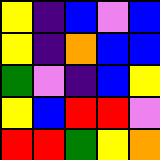[["yellow", "indigo", "blue", "violet", "blue"], ["yellow", "indigo", "orange", "blue", "blue"], ["green", "violet", "indigo", "blue", "yellow"], ["yellow", "blue", "red", "red", "violet"], ["red", "red", "green", "yellow", "orange"]]